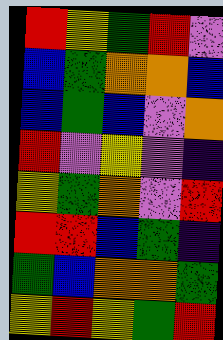[["red", "yellow", "green", "red", "violet"], ["blue", "green", "orange", "orange", "blue"], ["blue", "green", "blue", "violet", "orange"], ["red", "violet", "yellow", "violet", "indigo"], ["yellow", "green", "orange", "violet", "red"], ["red", "red", "blue", "green", "indigo"], ["green", "blue", "orange", "orange", "green"], ["yellow", "red", "yellow", "green", "red"]]